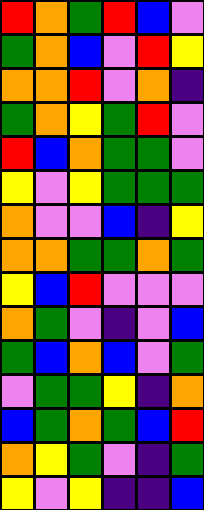[["red", "orange", "green", "red", "blue", "violet"], ["green", "orange", "blue", "violet", "red", "yellow"], ["orange", "orange", "red", "violet", "orange", "indigo"], ["green", "orange", "yellow", "green", "red", "violet"], ["red", "blue", "orange", "green", "green", "violet"], ["yellow", "violet", "yellow", "green", "green", "green"], ["orange", "violet", "violet", "blue", "indigo", "yellow"], ["orange", "orange", "green", "green", "orange", "green"], ["yellow", "blue", "red", "violet", "violet", "violet"], ["orange", "green", "violet", "indigo", "violet", "blue"], ["green", "blue", "orange", "blue", "violet", "green"], ["violet", "green", "green", "yellow", "indigo", "orange"], ["blue", "green", "orange", "green", "blue", "red"], ["orange", "yellow", "green", "violet", "indigo", "green"], ["yellow", "violet", "yellow", "indigo", "indigo", "blue"]]